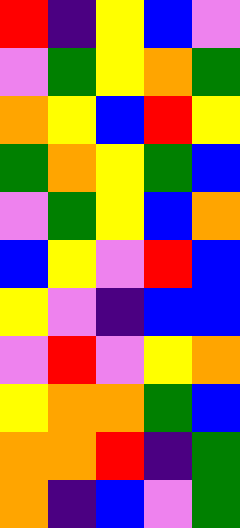[["red", "indigo", "yellow", "blue", "violet"], ["violet", "green", "yellow", "orange", "green"], ["orange", "yellow", "blue", "red", "yellow"], ["green", "orange", "yellow", "green", "blue"], ["violet", "green", "yellow", "blue", "orange"], ["blue", "yellow", "violet", "red", "blue"], ["yellow", "violet", "indigo", "blue", "blue"], ["violet", "red", "violet", "yellow", "orange"], ["yellow", "orange", "orange", "green", "blue"], ["orange", "orange", "red", "indigo", "green"], ["orange", "indigo", "blue", "violet", "green"]]